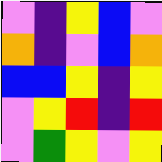[["violet", "indigo", "yellow", "blue", "violet"], ["orange", "indigo", "violet", "blue", "orange"], ["blue", "blue", "yellow", "indigo", "yellow"], ["violet", "yellow", "red", "indigo", "red"], ["violet", "green", "yellow", "violet", "yellow"]]